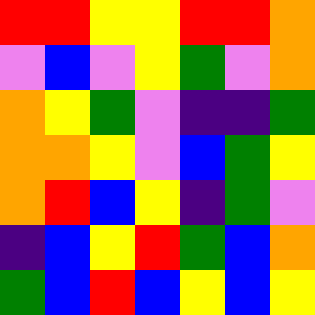[["red", "red", "yellow", "yellow", "red", "red", "orange"], ["violet", "blue", "violet", "yellow", "green", "violet", "orange"], ["orange", "yellow", "green", "violet", "indigo", "indigo", "green"], ["orange", "orange", "yellow", "violet", "blue", "green", "yellow"], ["orange", "red", "blue", "yellow", "indigo", "green", "violet"], ["indigo", "blue", "yellow", "red", "green", "blue", "orange"], ["green", "blue", "red", "blue", "yellow", "blue", "yellow"]]